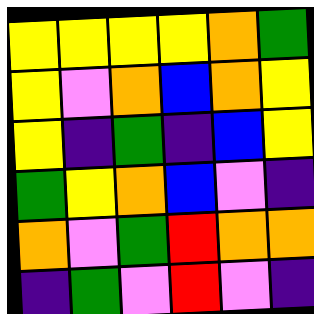[["yellow", "yellow", "yellow", "yellow", "orange", "green"], ["yellow", "violet", "orange", "blue", "orange", "yellow"], ["yellow", "indigo", "green", "indigo", "blue", "yellow"], ["green", "yellow", "orange", "blue", "violet", "indigo"], ["orange", "violet", "green", "red", "orange", "orange"], ["indigo", "green", "violet", "red", "violet", "indigo"]]